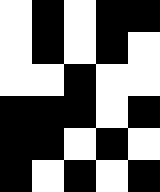[["white", "black", "white", "black", "black"], ["white", "black", "white", "black", "white"], ["white", "white", "black", "white", "white"], ["black", "black", "black", "white", "black"], ["black", "black", "white", "black", "white"], ["black", "white", "black", "white", "black"]]